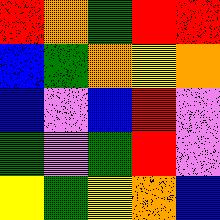[["red", "orange", "green", "red", "red"], ["blue", "green", "orange", "yellow", "orange"], ["blue", "violet", "blue", "red", "violet"], ["green", "violet", "green", "red", "violet"], ["yellow", "green", "yellow", "orange", "blue"]]